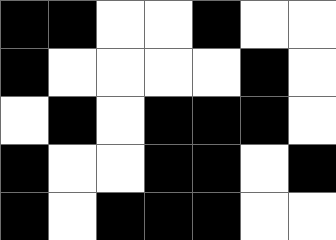[["black", "black", "white", "white", "black", "white", "white"], ["black", "white", "white", "white", "white", "black", "white"], ["white", "black", "white", "black", "black", "black", "white"], ["black", "white", "white", "black", "black", "white", "black"], ["black", "white", "black", "black", "black", "white", "white"]]